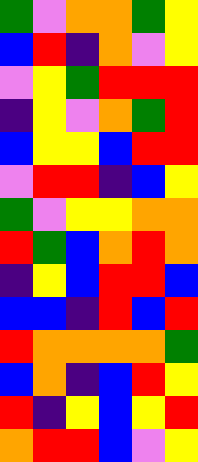[["green", "violet", "orange", "orange", "green", "yellow"], ["blue", "red", "indigo", "orange", "violet", "yellow"], ["violet", "yellow", "green", "red", "red", "red"], ["indigo", "yellow", "violet", "orange", "green", "red"], ["blue", "yellow", "yellow", "blue", "red", "red"], ["violet", "red", "red", "indigo", "blue", "yellow"], ["green", "violet", "yellow", "yellow", "orange", "orange"], ["red", "green", "blue", "orange", "red", "orange"], ["indigo", "yellow", "blue", "red", "red", "blue"], ["blue", "blue", "indigo", "red", "blue", "red"], ["red", "orange", "orange", "orange", "orange", "green"], ["blue", "orange", "indigo", "blue", "red", "yellow"], ["red", "indigo", "yellow", "blue", "yellow", "red"], ["orange", "red", "red", "blue", "violet", "yellow"]]